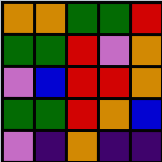[["orange", "orange", "green", "green", "red"], ["green", "green", "red", "violet", "orange"], ["violet", "blue", "red", "red", "orange"], ["green", "green", "red", "orange", "blue"], ["violet", "indigo", "orange", "indigo", "indigo"]]